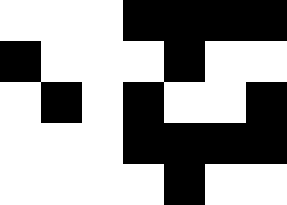[["white", "white", "white", "black", "black", "black", "black"], ["black", "white", "white", "white", "black", "white", "white"], ["white", "black", "white", "black", "white", "white", "black"], ["white", "white", "white", "black", "black", "black", "black"], ["white", "white", "white", "white", "black", "white", "white"]]